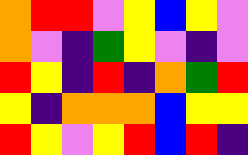[["orange", "red", "red", "violet", "yellow", "blue", "yellow", "violet"], ["orange", "violet", "indigo", "green", "yellow", "violet", "indigo", "violet"], ["red", "yellow", "indigo", "red", "indigo", "orange", "green", "red"], ["yellow", "indigo", "orange", "orange", "orange", "blue", "yellow", "yellow"], ["red", "yellow", "violet", "yellow", "red", "blue", "red", "indigo"]]